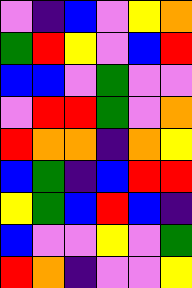[["violet", "indigo", "blue", "violet", "yellow", "orange"], ["green", "red", "yellow", "violet", "blue", "red"], ["blue", "blue", "violet", "green", "violet", "violet"], ["violet", "red", "red", "green", "violet", "orange"], ["red", "orange", "orange", "indigo", "orange", "yellow"], ["blue", "green", "indigo", "blue", "red", "red"], ["yellow", "green", "blue", "red", "blue", "indigo"], ["blue", "violet", "violet", "yellow", "violet", "green"], ["red", "orange", "indigo", "violet", "violet", "yellow"]]